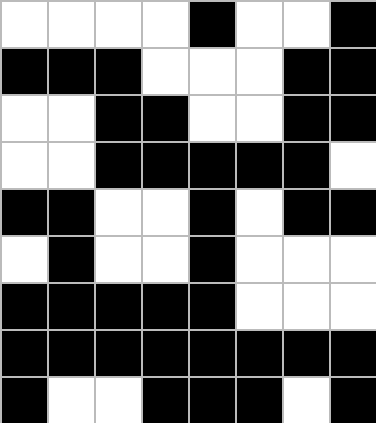[["white", "white", "white", "white", "black", "white", "white", "black"], ["black", "black", "black", "white", "white", "white", "black", "black"], ["white", "white", "black", "black", "white", "white", "black", "black"], ["white", "white", "black", "black", "black", "black", "black", "white"], ["black", "black", "white", "white", "black", "white", "black", "black"], ["white", "black", "white", "white", "black", "white", "white", "white"], ["black", "black", "black", "black", "black", "white", "white", "white"], ["black", "black", "black", "black", "black", "black", "black", "black"], ["black", "white", "white", "black", "black", "black", "white", "black"]]